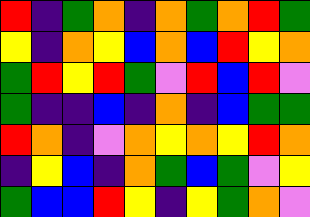[["red", "indigo", "green", "orange", "indigo", "orange", "green", "orange", "red", "green"], ["yellow", "indigo", "orange", "yellow", "blue", "orange", "blue", "red", "yellow", "orange"], ["green", "red", "yellow", "red", "green", "violet", "red", "blue", "red", "violet"], ["green", "indigo", "indigo", "blue", "indigo", "orange", "indigo", "blue", "green", "green"], ["red", "orange", "indigo", "violet", "orange", "yellow", "orange", "yellow", "red", "orange"], ["indigo", "yellow", "blue", "indigo", "orange", "green", "blue", "green", "violet", "yellow"], ["green", "blue", "blue", "red", "yellow", "indigo", "yellow", "green", "orange", "violet"]]